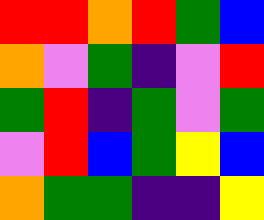[["red", "red", "orange", "red", "green", "blue"], ["orange", "violet", "green", "indigo", "violet", "red"], ["green", "red", "indigo", "green", "violet", "green"], ["violet", "red", "blue", "green", "yellow", "blue"], ["orange", "green", "green", "indigo", "indigo", "yellow"]]